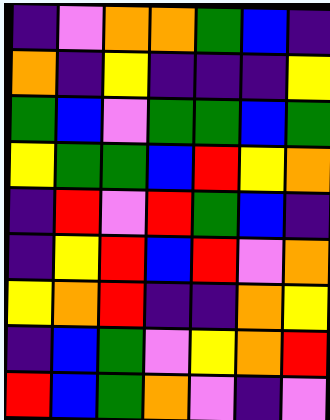[["indigo", "violet", "orange", "orange", "green", "blue", "indigo"], ["orange", "indigo", "yellow", "indigo", "indigo", "indigo", "yellow"], ["green", "blue", "violet", "green", "green", "blue", "green"], ["yellow", "green", "green", "blue", "red", "yellow", "orange"], ["indigo", "red", "violet", "red", "green", "blue", "indigo"], ["indigo", "yellow", "red", "blue", "red", "violet", "orange"], ["yellow", "orange", "red", "indigo", "indigo", "orange", "yellow"], ["indigo", "blue", "green", "violet", "yellow", "orange", "red"], ["red", "blue", "green", "orange", "violet", "indigo", "violet"]]